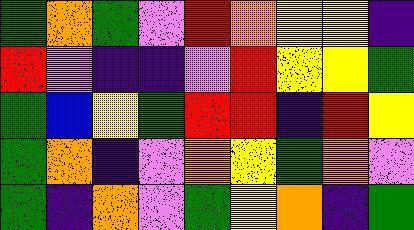[["green", "orange", "green", "violet", "red", "orange", "yellow", "yellow", "indigo"], ["red", "violet", "indigo", "indigo", "violet", "red", "yellow", "yellow", "green"], ["green", "blue", "yellow", "green", "red", "red", "indigo", "red", "yellow"], ["green", "orange", "indigo", "violet", "orange", "yellow", "green", "orange", "violet"], ["green", "indigo", "orange", "violet", "green", "yellow", "orange", "indigo", "green"]]